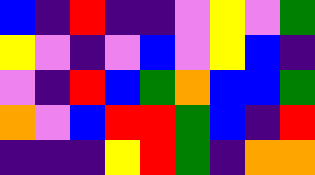[["blue", "indigo", "red", "indigo", "indigo", "violet", "yellow", "violet", "green"], ["yellow", "violet", "indigo", "violet", "blue", "violet", "yellow", "blue", "indigo"], ["violet", "indigo", "red", "blue", "green", "orange", "blue", "blue", "green"], ["orange", "violet", "blue", "red", "red", "green", "blue", "indigo", "red"], ["indigo", "indigo", "indigo", "yellow", "red", "green", "indigo", "orange", "orange"]]